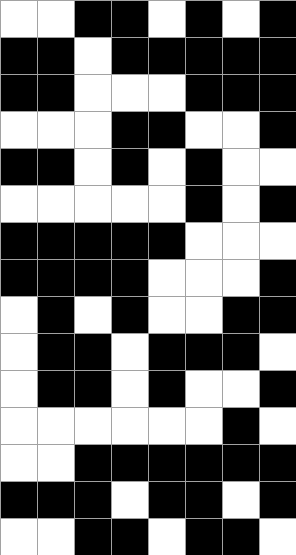[["white", "white", "black", "black", "white", "black", "white", "black"], ["black", "black", "white", "black", "black", "black", "black", "black"], ["black", "black", "white", "white", "white", "black", "black", "black"], ["white", "white", "white", "black", "black", "white", "white", "black"], ["black", "black", "white", "black", "white", "black", "white", "white"], ["white", "white", "white", "white", "white", "black", "white", "black"], ["black", "black", "black", "black", "black", "white", "white", "white"], ["black", "black", "black", "black", "white", "white", "white", "black"], ["white", "black", "white", "black", "white", "white", "black", "black"], ["white", "black", "black", "white", "black", "black", "black", "white"], ["white", "black", "black", "white", "black", "white", "white", "black"], ["white", "white", "white", "white", "white", "white", "black", "white"], ["white", "white", "black", "black", "black", "black", "black", "black"], ["black", "black", "black", "white", "black", "black", "white", "black"], ["white", "white", "black", "black", "white", "black", "black", "white"]]